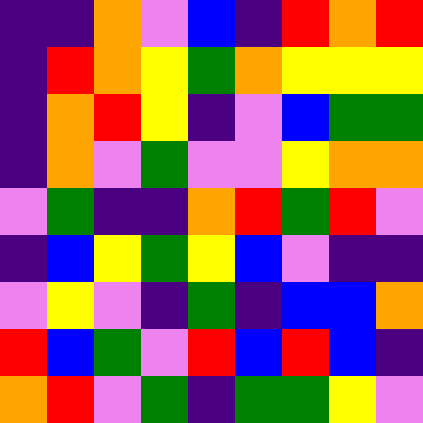[["indigo", "indigo", "orange", "violet", "blue", "indigo", "red", "orange", "red"], ["indigo", "red", "orange", "yellow", "green", "orange", "yellow", "yellow", "yellow"], ["indigo", "orange", "red", "yellow", "indigo", "violet", "blue", "green", "green"], ["indigo", "orange", "violet", "green", "violet", "violet", "yellow", "orange", "orange"], ["violet", "green", "indigo", "indigo", "orange", "red", "green", "red", "violet"], ["indigo", "blue", "yellow", "green", "yellow", "blue", "violet", "indigo", "indigo"], ["violet", "yellow", "violet", "indigo", "green", "indigo", "blue", "blue", "orange"], ["red", "blue", "green", "violet", "red", "blue", "red", "blue", "indigo"], ["orange", "red", "violet", "green", "indigo", "green", "green", "yellow", "violet"]]